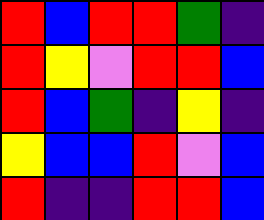[["red", "blue", "red", "red", "green", "indigo"], ["red", "yellow", "violet", "red", "red", "blue"], ["red", "blue", "green", "indigo", "yellow", "indigo"], ["yellow", "blue", "blue", "red", "violet", "blue"], ["red", "indigo", "indigo", "red", "red", "blue"]]